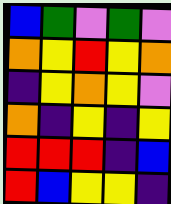[["blue", "green", "violet", "green", "violet"], ["orange", "yellow", "red", "yellow", "orange"], ["indigo", "yellow", "orange", "yellow", "violet"], ["orange", "indigo", "yellow", "indigo", "yellow"], ["red", "red", "red", "indigo", "blue"], ["red", "blue", "yellow", "yellow", "indigo"]]